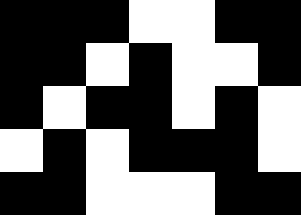[["black", "black", "black", "white", "white", "black", "black"], ["black", "black", "white", "black", "white", "white", "black"], ["black", "white", "black", "black", "white", "black", "white"], ["white", "black", "white", "black", "black", "black", "white"], ["black", "black", "white", "white", "white", "black", "black"]]